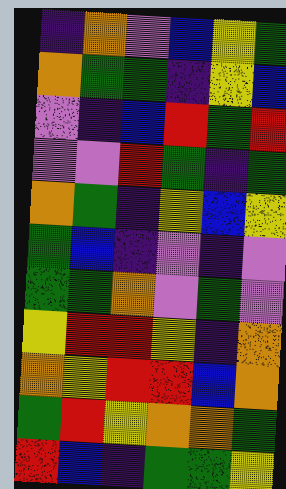[["indigo", "orange", "violet", "blue", "yellow", "green"], ["orange", "green", "green", "indigo", "yellow", "blue"], ["violet", "indigo", "blue", "red", "green", "red"], ["violet", "violet", "red", "green", "indigo", "green"], ["orange", "green", "indigo", "yellow", "blue", "yellow"], ["green", "blue", "indigo", "violet", "indigo", "violet"], ["green", "green", "orange", "violet", "green", "violet"], ["yellow", "red", "red", "yellow", "indigo", "orange"], ["orange", "yellow", "red", "red", "blue", "orange"], ["green", "red", "yellow", "orange", "orange", "green"], ["red", "blue", "indigo", "green", "green", "yellow"]]